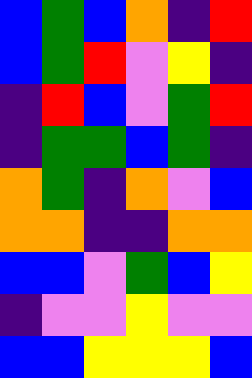[["blue", "green", "blue", "orange", "indigo", "red"], ["blue", "green", "red", "violet", "yellow", "indigo"], ["indigo", "red", "blue", "violet", "green", "red"], ["indigo", "green", "green", "blue", "green", "indigo"], ["orange", "green", "indigo", "orange", "violet", "blue"], ["orange", "orange", "indigo", "indigo", "orange", "orange"], ["blue", "blue", "violet", "green", "blue", "yellow"], ["indigo", "violet", "violet", "yellow", "violet", "violet"], ["blue", "blue", "yellow", "yellow", "yellow", "blue"]]